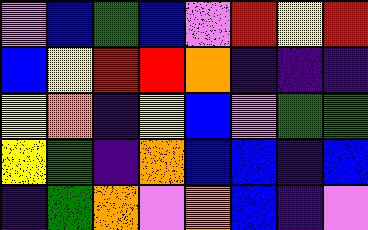[["violet", "blue", "green", "blue", "violet", "red", "yellow", "red"], ["blue", "yellow", "red", "red", "orange", "indigo", "indigo", "indigo"], ["yellow", "orange", "indigo", "yellow", "blue", "violet", "green", "green"], ["yellow", "green", "indigo", "orange", "blue", "blue", "indigo", "blue"], ["indigo", "green", "orange", "violet", "orange", "blue", "indigo", "violet"]]